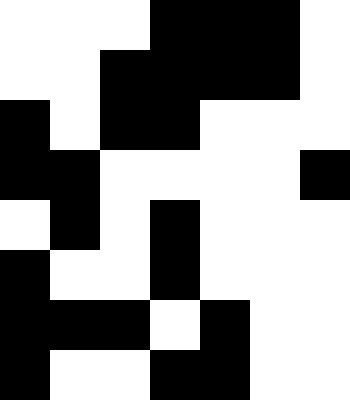[["white", "white", "white", "black", "black", "black", "white"], ["white", "white", "black", "black", "black", "black", "white"], ["black", "white", "black", "black", "white", "white", "white"], ["black", "black", "white", "white", "white", "white", "black"], ["white", "black", "white", "black", "white", "white", "white"], ["black", "white", "white", "black", "white", "white", "white"], ["black", "black", "black", "white", "black", "white", "white"], ["black", "white", "white", "black", "black", "white", "white"]]